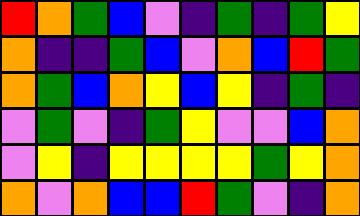[["red", "orange", "green", "blue", "violet", "indigo", "green", "indigo", "green", "yellow"], ["orange", "indigo", "indigo", "green", "blue", "violet", "orange", "blue", "red", "green"], ["orange", "green", "blue", "orange", "yellow", "blue", "yellow", "indigo", "green", "indigo"], ["violet", "green", "violet", "indigo", "green", "yellow", "violet", "violet", "blue", "orange"], ["violet", "yellow", "indigo", "yellow", "yellow", "yellow", "yellow", "green", "yellow", "orange"], ["orange", "violet", "orange", "blue", "blue", "red", "green", "violet", "indigo", "orange"]]